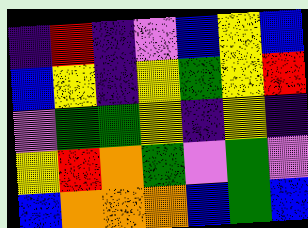[["indigo", "red", "indigo", "violet", "blue", "yellow", "blue"], ["blue", "yellow", "indigo", "yellow", "green", "yellow", "red"], ["violet", "green", "green", "yellow", "indigo", "yellow", "indigo"], ["yellow", "red", "orange", "green", "violet", "green", "violet"], ["blue", "orange", "orange", "orange", "blue", "green", "blue"]]